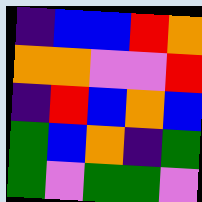[["indigo", "blue", "blue", "red", "orange"], ["orange", "orange", "violet", "violet", "red"], ["indigo", "red", "blue", "orange", "blue"], ["green", "blue", "orange", "indigo", "green"], ["green", "violet", "green", "green", "violet"]]